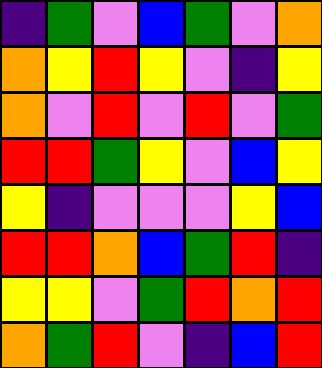[["indigo", "green", "violet", "blue", "green", "violet", "orange"], ["orange", "yellow", "red", "yellow", "violet", "indigo", "yellow"], ["orange", "violet", "red", "violet", "red", "violet", "green"], ["red", "red", "green", "yellow", "violet", "blue", "yellow"], ["yellow", "indigo", "violet", "violet", "violet", "yellow", "blue"], ["red", "red", "orange", "blue", "green", "red", "indigo"], ["yellow", "yellow", "violet", "green", "red", "orange", "red"], ["orange", "green", "red", "violet", "indigo", "blue", "red"]]